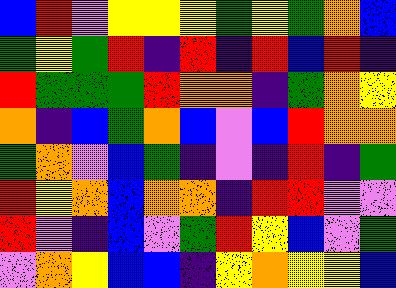[["blue", "red", "violet", "yellow", "yellow", "yellow", "green", "yellow", "green", "orange", "blue"], ["green", "yellow", "green", "red", "indigo", "red", "indigo", "red", "blue", "red", "indigo"], ["red", "green", "green", "green", "red", "orange", "orange", "indigo", "green", "orange", "yellow"], ["orange", "indigo", "blue", "green", "orange", "blue", "violet", "blue", "red", "orange", "orange"], ["green", "orange", "violet", "blue", "green", "indigo", "violet", "indigo", "red", "indigo", "green"], ["red", "yellow", "orange", "blue", "orange", "orange", "indigo", "red", "red", "violet", "violet"], ["red", "violet", "indigo", "blue", "violet", "green", "red", "yellow", "blue", "violet", "green"], ["violet", "orange", "yellow", "blue", "blue", "indigo", "yellow", "orange", "yellow", "yellow", "blue"]]